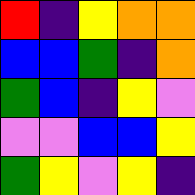[["red", "indigo", "yellow", "orange", "orange"], ["blue", "blue", "green", "indigo", "orange"], ["green", "blue", "indigo", "yellow", "violet"], ["violet", "violet", "blue", "blue", "yellow"], ["green", "yellow", "violet", "yellow", "indigo"]]